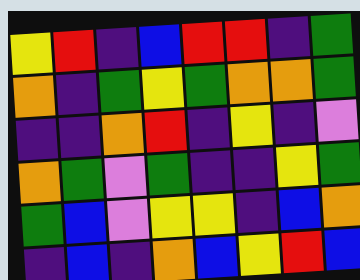[["yellow", "red", "indigo", "blue", "red", "red", "indigo", "green"], ["orange", "indigo", "green", "yellow", "green", "orange", "orange", "green"], ["indigo", "indigo", "orange", "red", "indigo", "yellow", "indigo", "violet"], ["orange", "green", "violet", "green", "indigo", "indigo", "yellow", "green"], ["green", "blue", "violet", "yellow", "yellow", "indigo", "blue", "orange"], ["indigo", "blue", "indigo", "orange", "blue", "yellow", "red", "blue"]]